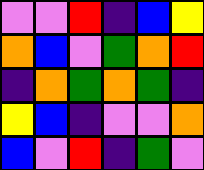[["violet", "violet", "red", "indigo", "blue", "yellow"], ["orange", "blue", "violet", "green", "orange", "red"], ["indigo", "orange", "green", "orange", "green", "indigo"], ["yellow", "blue", "indigo", "violet", "violet", "orange"], ["blue", "violet", "red", "indigo", "green", "violet"]]